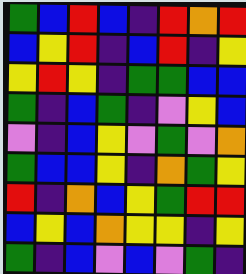[["green", "blue", "red", "blue", "indigo", "red", "orange", "red"], ["blue", "yellow", "red", "indigo", "blue", "red", "indigo", "yellow"], ["yellow", "red", "yellow", "indigo", "green", "green", "blue", "blue"], ["green", "indigo", "blue", "green", "indigo", "violet", "yellow", "blue"], ["violet", "indigo", "blue", "yellow", "violet", "green", "violet", "orange"], ["green", "blue", "blue", "yellow", "indigo", "orange", "green", "yellow"], ["red", "indigo", "orange", "blue", "yellow", "green", "red", "red"], ["blue", "yellow", "blue", "orange", "yellow", "yellow", "indigo", "yellow"], ["green", "indigo", "blue", "violet", "blue", "violet", "green", "indigo"]]